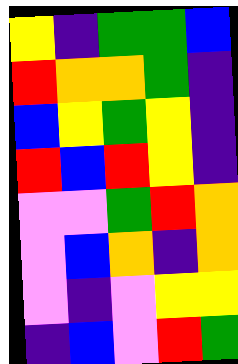[["yellow", "indigo", "green", "green", "blue"], ["red", "orange", "orange", "green", "indigo"], ["blue", "yellow", "green", "yellow", "indigo"], ["red", "blue", "red", "yellow", "indigo"], ["violet", "violet", "green", "red", "orange"], ["violet", "blue", "orange", "indigo", "orange"], ["violet", "indigo", "violet", "yellow", "yellow"], ["indigo", "blue", "violet", "red", "green"]]